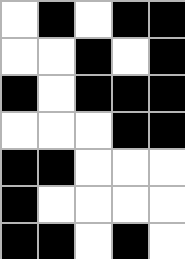[["white", "black", "white", "black", "black"], ["white", "white", "black", "white", "black"], ["black", "white", "black", "black", "black"], ["white", "white", "white", "black", "black"], ["black", "black", "white", "white", "white"], ["black", "white", "white", "white", "white"], ["black", "black", "white", "black", "white"]]